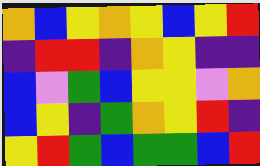[["orange", "blue", "yellow", "orange", "yellow", "blue", "yellow", "red"], ["indigo", "red", "red", "indigo", "orange", "yellow", "indigo", "indigo"], ["blue", "violet", "green", "blue", "yellow", "yellow", "violet", "orange"], ["blue", "yellow", "indigo", "green", "orange", "yellow", "red", "indigo"], ["yellow", "red", "green", "blue", "green", "green", "blue", "red"]]